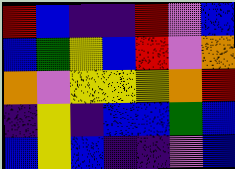[["red", "blue", "indigo", "indigo", "red", "violet", "blue"], ["blue", "green", "yellow", "blue", "red", "violet", "orange"], ["orange", "violet", "yellow", "yellow", "yellow", "orange", "red"], ["indigo", "yellow", "indigo", "blue", "blue", "green", "blue"], ["blue", "yellow", "blue", "indigo", "indigo", "violet", "blue"]]